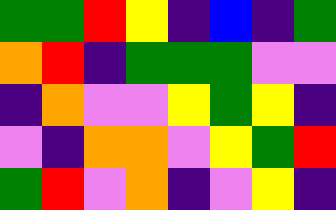[["green", "green", "red", "yellow", "indigo", "blue", "indigo", "green"], ["orange", "red", "indigo", "green", "green", "green", "violet", "violet"], ["indigo", "orange", "violet", "violet", "yellow", "green", "yellow", "indigo"], ["violet", "indigo", "orange", "orange", "violet", "yellow", "green", "red"], ["green", "red", "violet", "orange", "indigo", "violet", "yellow", "indigo"]]